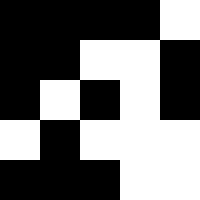[["black", "black", "black", "black", "white"], ["black", "black", "white", "white", "black"], ["black", "white", "black", "white", "black"], ["white", "black", "white", "white", "white"], ["black", "black", "black", "white", "white"]]